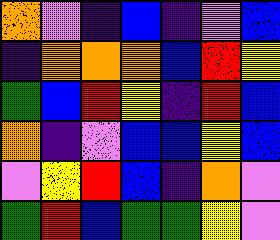[["orange", "violet", "indigo", "blue", "indigo", "violet", "blue"], ["indigo", "orange", "orange", "orange", "blue", "red", "yellow"], ["green", "blue", "red", "yellow", "indigo", "red", "blue"], ["orange", "indigo", "violet", "blue", "blue", "yellow", "blue"], ["violet", "yellow", "red", "blue", "indigo", "orange", "violet"], ["green", "red", "blue", "green", "green", "yellow", "violet"]]